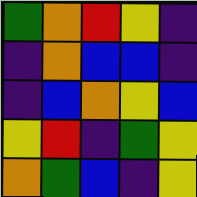[["green", "orange", "red", "yellow", "indigo"], ["indigo", "orange", "blue", "blue", "indigo"], ["indigo", "blue", "orange", "yellow", "blue"], ["yellow", "red", "indigo", "green", "yellow"], ["orange", "green", "blue", "indigo", "yellow"]]